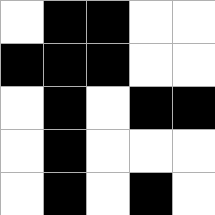[["white", "black", "black", "white", "white"], ["black", "black", "black", "white", "white"], ["white", "black", "white", "black", "black"], ["white", "black", "white", "white", "white"], ["white", "black", "white", "black", "white"]]